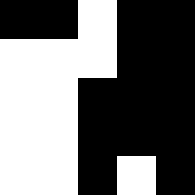[["black", "black", "white", "black", "black"], ["white", "white", "white", "black", "black"], ["white", "white", "black", "black", "black"], ["white", "white", "black", "black", "black"], ["white", "white", "black", "white", "black"]]